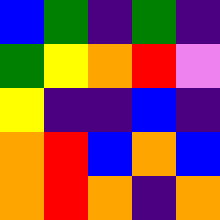[["blue", "green", "indigo", "green", "indigo"], ["green", "yellow", "orange", "red", "violet"], ["yellow", "indigo", "indigo", "blue", "indigo"], ["orange", "red", "blue", "orange", "blue"], ["orange", "red", "orange", "indigo", "orange"]]